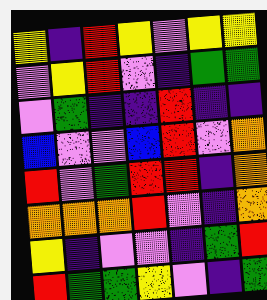[["yellow", "indigo", "red", "yellow", "violet", "yellow", "yellow"], ["violet", "yellow", "red", "violet", "indigo", "green", "green"], ["violet", "green", "indigo", "indigo", "red", "indigo", "indigo"], ["blue", "violet", "violet", "blue", "red", "violet", "orange"], ["red", "violet", "green", "red", "red", "indigo", "orange"], ["orange", "orange", "orange", "red", "violet", "indigo", "orange"], ["yellow", "indigo", "violet", "violet", "indigo", "green", "red"], ["red", "green", "green", "yellow", "violet", "indigo", "green"]]